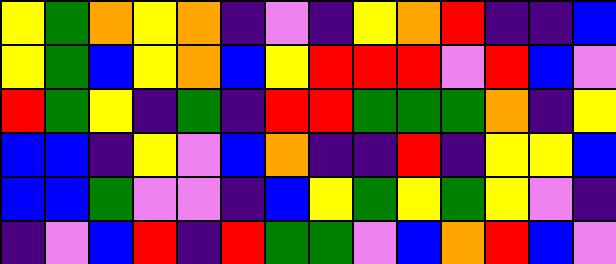[["yellow", "green", "orange", "yellow", "orange", "indigo", "violet", "indigo", "yellow", "orange", "red", "indigo", "indigo", "blue"], ["yellow", "green", "blue", "yellow", "orange", "blue", "yellow", "red", "red", "red", "violet", "red", "blue", "violet"], ["red", "green", "yellow", "indigo", "green", "indigo", "red", "red", "green", "green", "green", "orange", "indigo", "yellow"], ["blue", "blue", "indigo", "yellow", "violet", "blue", "orange", "indigo", "indigo", "red", "indigo", "yellow", "yellow", "blue"], ["blue", "blue", "green", "violet", "violet", "indigo", "blue", "yellow", "green", "yellow", "green", "yellow", "violet", "indigo"], ["indigo", "violet", "blue", "red", "indigo", "red", "green", "green", "violet", "blue", "orange", "red", "blue", "violet"]]